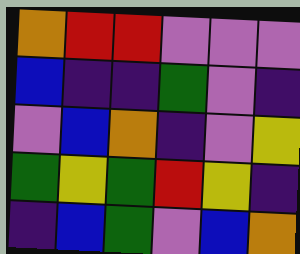[["orange", "red", "red", "violet", "violet", "violet"], ["blue", "indigo", "indigo", "green", "violet", "indigo"], ["violet", "blue", "orange", "indigo", "violet", "yellow"], ["green", "yellow", "green", "red", "yellow", "indigo"], ["indigo", "blue", "green", "violet", "blue", "orange"]]